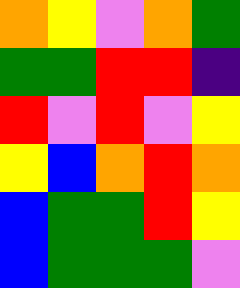[["orange", "yellow", "violet", "orange", "green"], ["green", "green", "red", "red", "indigo"], ["red", "violet", "red", "violet", "yellow"], ["yellow", "blue", "orange", "red", "orange"], ["blue", "green", "green", "red", "yellow"], ["blue", "green", "green", "green", "violet"]]